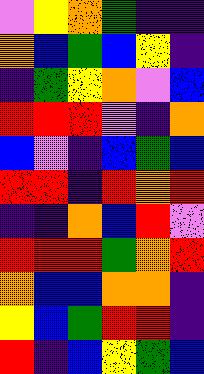[["violet", "yellow", "orange", "green", "indigo", "indigo"], ["orange", "blue", "green", "blue", "yellow", "indigo"], ["indigo", "green", "yellow", "orange", "violet", "blue"], ["red", "red", "red", "violet", "indigo", "orange"], ["blue", "violet", "indigo", "blue", "green", "blue"], ["red", "red", "indigo", "red", "orange", "red"], ["indigo", "indigo", "orange", "blue", "red", "violet"], ["red", "red", "red", "green", "orange", "red"], ["orange", "blue", "blue", "orange", "orange", "indigo"], ["yellow", "blue", "green", "red", "red", "indigo"], ["red", "indigo", "blue", "yellow", "green", "blue"]]